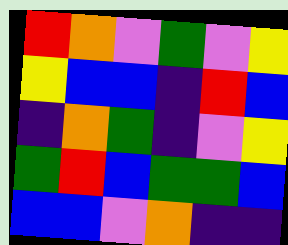[["red", "orange", "violet", "green", "violet", "yellow"], ["yellow", "blue", "blue", "indigo", "red", "blue"], ["indigo", "orange", "green", "indigo", "violet", "yellow"], ["green", "red", "blue", "green", "green", "blue"], ["blue", "blue", "violet", "orange", "indigo", "indigo"]]